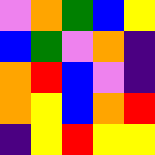[["violet", "orange", "green", "blue", "yellow"], ["blue", "green", "violet", "orange", "indigo"], ["orange", "red", "blue", "violet", "indigo"], ["orange", "yellow", "blue", "orange", "red"], ["indigo", "yellow", "red", "yellow", "yellow"]]